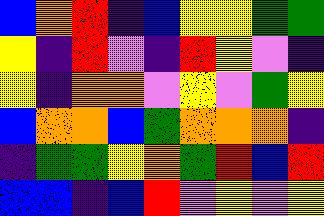[["blue", "orange", "red", "indigo", "blue", "yellow", "yellow", "green", "green"], ["yellow", "indigo", "red", "violet", "indigo", "red", "yellow", "violet", "indigo"], ["yellow", "indigo", "orange", "orange", "violet", "yellow", "violet", "green", "yellow"], ["blue", "orange", "orange", "blue", "green", "orange", "orange", "orange", "indigo"], ["indigo", "green", "green", "yellow", "orange", "green", "red", "blue", "red"], ["blue", "blue", "indigo", "blue", "red", "violet", "yellow", "violet", "yellow"]]